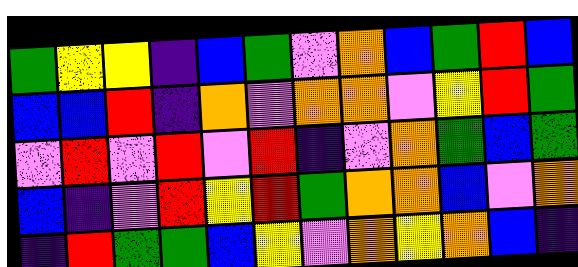[["green", "yellow", "yellow", "indigo", "blue", "green", "violet", "orange", "blue", "green", "red", "blue"], ["blue", "blue", "red", "indigo", "orange", "violet", "orange", "orange", "violet", "yellow", "red", "green"], ["violet", "red", "violet", "red", "violet", "red", "indigo", "violet", "orange", "green", "blue", "green"], ["blue", "indigo", "violet", "red", "yellow", "red", "green", "orange", "orange", "blue", "violet", "orange"], ["indigo", "red", "green", "green", "blue", "yellow", "violet", "orange", "yellow", "orange", "blue", "indigo"]]